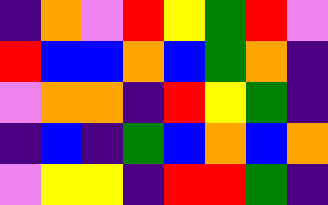[["indigo", "orange", "violet", "red", "yellow", "green", "red", "violet"], ["red", "blue", "blue", "orange", "blue", "green", "orange", "indigo"], ["violet", "orange", "orange", "indigo", "red", "yellow", "green", "indigo"], ["indigo", "blue", "indigo", "green", "blue", "orange", "blue", "orange"], ["violet", "yellow", "yellow", "indigo", "red", "red", "green", "indigo"]]